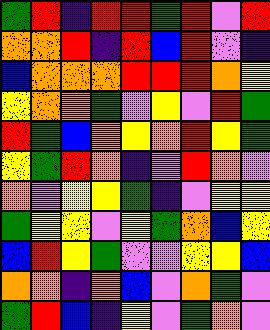[["green", "red", "indigo", "red", "red", "green", "red", "violet", "red"], ["orange", "orange", "red", "indigo", "red", "blue", "red", "violet", "indigo"], ["blue", "orange", "orange", "orange", "red", "red", "red", "orange", "yellow"], ["yellow", "orange", "orange", "green", "violet", "yellow", "violet", "red", "green"], ["red", "green", "blue", "orange", "yellow", "orange", "red", "yellow", "green"], ["yellow", "green", "red", "orange", "indigo", "violet", "red", "orange", "violet"], ["orange", "violet", "yellow", "yellow", "green", "indigo", "violet", "yellow", "yellow"], ["green", "yellow", "yellow", "violet", "yellow", "green", "orange", "blue", "yellow"], ["blue", "red", "yellow", "green", "violet", "violet", "yellow", "yellow", "blue"], ["orange", "orange", "indigo", "orange", "blue", "violet", "orange", "green", "violet"], ["green", "red", "blue", "indigo", "yellow", "violet", "green", "orange", "violet"]]